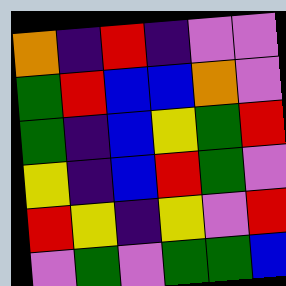[["orange", "indigo", "red", "indigo", "violet", "violet"], ["green", "red", "blue", "blue", "orange", "violet"], ["green", "indigo", "blue", "yellow", "green", "red"], ["yellow", "indigo", "blue", "red", "green", "violet"], ["red", "yellow", "indigo", "yellow", "violet", "red"], ["violet", "green", "violet", "green", "green", "blue"]]